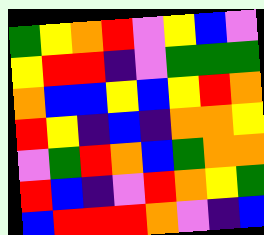[["green", "yellow", "orange", "red", "violet", "yellow", "blue", "violet"], ["yellow", "red", "red", "indigo", "violet", "green", "green", "green"], ["orange", "blue", "blue", "yellow", "blue", "yellow", "red", "orange"], ["red", "yellow", "indigo", "blue", "indigo", "orange", "orange", "yellow"], ["violet", "green", "red", "orange", "blue", "green", "orange", "orange"], ["red", "blue", "indigo", "violet", "red", "orange", "yellow", "green"], ["blue", "red", "red", "red", "orange", "violet", "indigo", "blue"]]